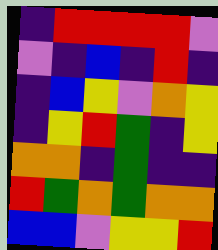[["indigo", "red", "red", "red", "red", "violet"], ["violet", "indigo", "blue", "indigo", "red", "indigo"], ["indigo", "blue", "yellow", "violet", "orange", "yellow"], ["indigo", "yellow", "red", "green", "indigo", "yellow"], ["orange", "orange", "indigo", "green", "indigo", "indigo"], ["red", "green", "orange", "green", "orange", "orange"], ["blue", "blue", "violet", "yellow", "yellow", "red"]]